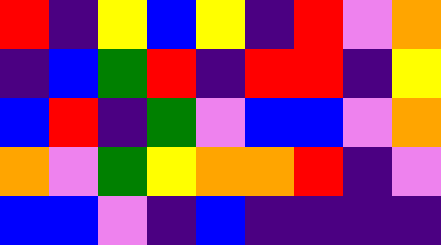[["red", "indigo", "yellow", "blue", "yellow", "indigo", "red", "violet", "orange"], ["indigo", "blue", "green", "red", "indigo", "red", "red", "indigo", "yellow"], ["blue", "red", "indigo", "green", "violet", "blue", "blue", "violet", "orange"], ["orange", "violet", "green", "yellow", "orange", "orange", "red", "indigo", "violet"], ["blue", "blue", "violet", "indigo", "blue", "indigo", "indigo", "indigo", "indigo"]]